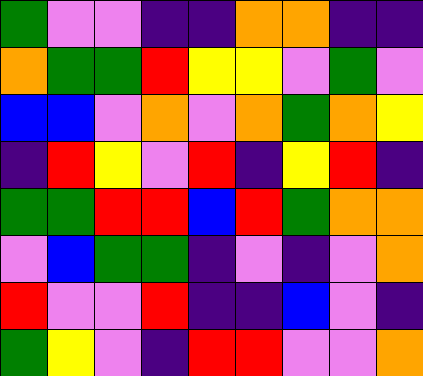[["green", "violet", "violet", "indigo", "indigo", "orange", "orange", "indigo", "indigo"], ["orange", "green", "green", "red", "yellow", "yellow", "violet", "green", "violet"], ["blue", "blue", "violet", "orange", "violet", "orange", "green", "orange", "yellow"], ["indigo", "red", "yellow", "violet", "red", "indigo", "yellow", "red", "indigo"], ["green", "green", "red", "red", "blue", "red", "green", "orange", "orange"], ["violet", "blue", "green", "green", "indigo", "violet", "indigo", "violet", "orange"], ["red", "violet", "violet", "red", "indigo", "indigo", "blue", "violet", "indigo"], ["green", "yellow", "violet", "indigo", "red", "red", "violet", "violet", "orange"]]